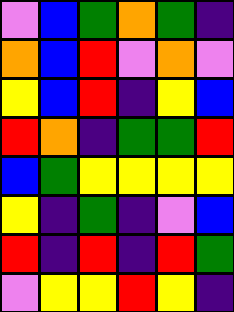[["violet", "blue", "green", "orange", "green", "indigo"], ["orange", "blue", "red", "violet", "orange", "violet"], ["yellow", "blue", "red", "indigo", "yellow", "blue"], ["red", "orange", "indigo", "green", "green", "red"], ["blue", "green", "yellow", "yellow", "yellow", "yellow"], ["yellow", "indigo", "green", "indigo", "violet", "blue"], ["red", "indigo", "red", "indigo", "red", "green"], ["violet", "yellow", "yellow", "red", "yellow", "indigo"]]